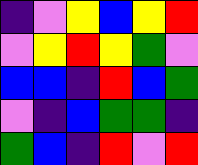[["indigo", "violet", "yellow", "blue", "yellow", "red"], ["violet", "yellow", "red", "yellow", "green", "violet"], ["blue", "blue", "indigo", "red", "blue", "green"], ["violet", "indigo", "blue", "green", "green", "indigo"], ["green", "blue", "indigo", "red", "violet", "red"]]